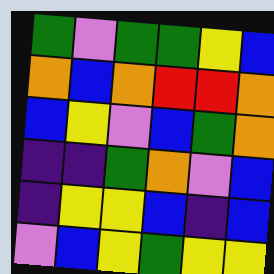[["green", "violet", "green", "green", "yellow", "blue"], ["orange", "blue", "orange", "red", "red", "orange"], ["blue", "yellow", "violet", "blue", "green", "orange"], ["indigo", "indigo", "green", "orange", "violet", "blue"], ["indigo", "yellow", "yellow", "blue", "indigo", "blue"], ["violet", "blue", "yellow", "green", "yellow", "yellow"]]